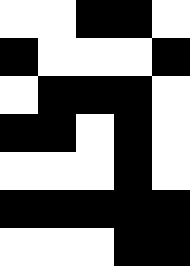[["white", "white", "black", "black", "white"], ["black", "white", "white", "white", "black"], ["white", "black", "black", "black", "white"], ["black", "black", "white", "black", "white"], ["white", "white", "white", "black", "white"], ["black", "black", "black", "black", "black"], ["white", "white", "white", "black", "black"]]